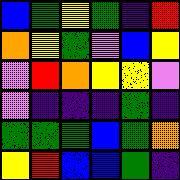[["blue", "green", "yellow", "green", "indigo", "red"], ["orange", "yellow", "green", "violet", "blue", "yellow"], ["violet", "red", "orange", "yellow", "yellow", "violet"], ["violet", "indigo", "indigo", "indigo", "green", "indigo"], ["green", "green", "green", "blue", "green", "orange"], ["yellow", "red", "blue", "blue", "green", "indigo"]]